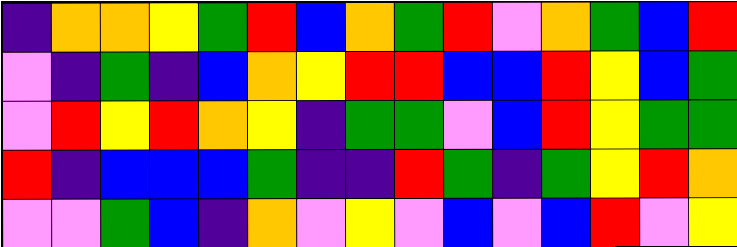[["indigo", "orange", "orange", "yellow", "green", "red", "blue", "orange", "green", "red", "violet", "orange", "green", "blue", "red"], ["violet", "indigo", "green", "indigo", "blue", "orange", "yellow", "red", "red", "blue", "blue", "red", "yellow", "blue", "green"], ["violet", "red", "yellow", "red", "orange", "yellow", "indigo", "green", "green", "violet", "blue", "red", "yellow", "green", "green"], ["red", "indigo", "blue", "blue", "blue", "green", "indigo", "indigo", "red", "green", "indigo", "green", "yellow", "red", "orange"], ["violet", "violet", "green", "blue", "indigo", "orange", "violet", "yellow", "violet", "blue", "violet", "blue", "red", "violet", "yellow"]]